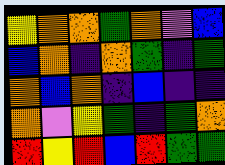[["yellow", "orange", "orange", "green", "orange", "violet", "blue"], ["blue", "orange", "indigo", "orange", "green", "indigo", "green"], ["orange", "blue", "orange", "indigo", "blue", "indigo", "indigo"], ["orange", "violet", "yellow", "green", "indigo", "green", "orange"], ["red", "yellow", "red", "blue", "red", "green", "green"]]